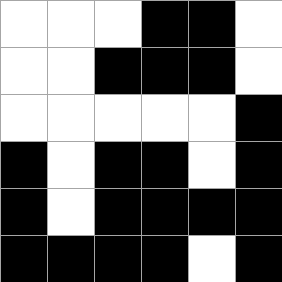[["white", "white", "white", "black", "black", "white"], ["white", "white", "black", "black", "black", "white"], ["white", "white", "white", "white", "white", "black"], ["black", "white", "black", "black", "white", "black"], ["black", "white", "black", "black", "black", "black"], ["black", "black", "black", "black", "white", "black"]]